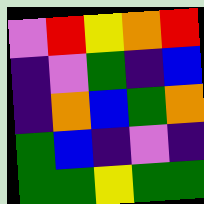[["violet", "red", "yellow", "orange", "red"], ["indigo", "violet", "green", "indigo", "blue"], ["indigo", "orange", "blue", "green", "orange"], ["green", "blue", "indigo", "violet", "indigo"], ["green", "green", "yellow", "green", "green"]]